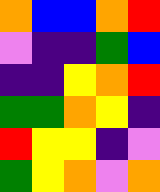[["orange", "blue", "blue", "orange", "red"], ["violet", "indigo", "indigo", "green", "blue"], ["indigo", "indigo", "yellow", "orange", "red"], ["green", "green", "orange", "yellow", "indigo"], ["red", "yellow", "yellow", "indigo", "violet"], ["green", "yellow", "orange", "violet", "orange"]]